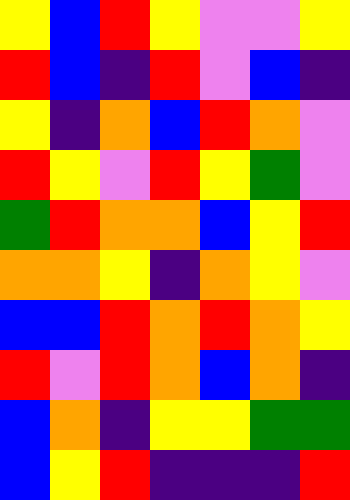[["yellow", "blue", "red", "yellow", "violet", "violet", "yellow"], ["red", "blue", "indigo", "red", "violet", "blue", "indigo"], ["yellow", "indigo", "orange", "blue", "red", "orange", "violet"], ["red", "yellow", "violet", "red", "yellow", "green", "violet"], ["green", "red", "orange", "orange", "blue", "yellow", "red"], ["orange", "orange", "yellow", "indigo", "orange", "yellow", "violet"], ["blue", "blue", "red", "orange", "red", "orange", "yellow"], ["red", "violet", "red", "orange", "blue", "orange", "indigo"], ["blue", "orange", "indigo", "yellow", "yellow", "green", "green"], ["blue", "yellow", "red", "indigo", "indigo", "indigo", "red"]]